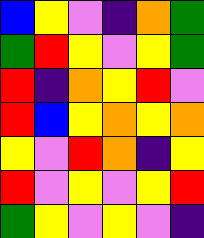[["blue", "yellow", "violet", "indigo", "orange", "green"], ["green", "red", "yellow", "violet", "yellow", "green"], ["red", "indigo", "orange", "yellow", "red", "violet"], ["red", "blue", "yellow", "orange", "yellow", "orange"], ["yellow", "violet", "red", "orange", "indigo", "yellow"], ["red", "violet", "yellow", "violet", "yellow", "red"], ["green", "yellow", "violet", "yellow", "violet", "indigo"]]